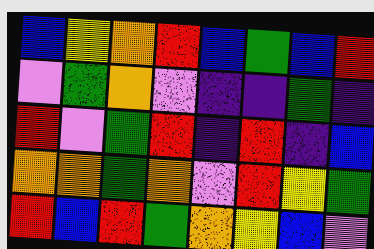[["blue", "yellow", "orange", "red", "blue", "green", "blue", "red"], ["violet", "green", "orange", "violet", "indigo", "indigo", "green", "indigo"], ["red", "violet", "green", "red", "indigo", "red", "indigo", "blue"], ["orange", "orange", "green", "orange", "violet", "red", "yellow", "green"], ["red", "blue", "red", "green", "orange", "yellow", "blue", "violet"]]